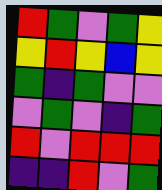[["red", "green", "violet", "green", "yellow"], ["yellow", "red", "yellow", "blue", "yellow"], ["green", "indigo", "green", "violet", "violet"], ["violet", "green", "violet", "indigo", "green"], ["red", "violet", "red", "red", "red"], ["indigo", "indigo", "red", "violet", "green"]]